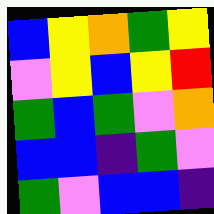[["blue", "yellow", "orange", "green", "yellow"], ["violet", "yellow", "blue", "yellow", "red"], ["green", "blue", "green", "violet", "orange"], ["blue", "blue", "indigo", "green", "violet"], ["green", "violet", "blue", "blue", "indigo"]]